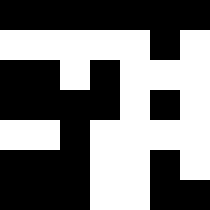[["black", "black", "black", "black", "black", "black", "black"], ["white", "white", "white", "white", "white", "black", "white"], ["black", "black", "white", "black", "white", "white", "white"], ["black", "black", "black", "black", "white", "black", "white"], ["white", "white", "black", "white", "white", "white", "white"], ["black", "black", "black", "white", "white", "black", "white"], ["black", "black", "black", "white", "white", "black", "black"]]